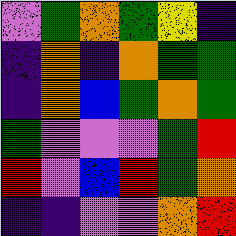[["violet", "green", "orange", "green", "yellow", "indigo"], ["indigo", "orange", "indigo", "orange", "green", "green"], ["indigo", "orange", "blue", "green", "orange", "green"], ["green", "violet", "violet", "violet", "green", "red"], ["red", "violet", "blue", "red", "green", "orange"], ["indigo", "indigo", "violet", "violet", "orange", "red"]]